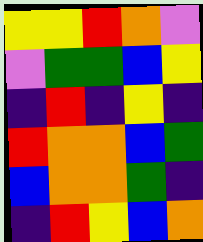[["yellow", "yellow", "red", "orange", "violet"], ["violet", "green", "green", "blue", "yellow"], ["indigo", "red", "indigo", "yellow", "indigo"], ["red", "orange", "orange", "blue", "green"], ["blue", "orange", "orange", "green", "indigo"], ["indigo", "red", "yellow", "blue", "orange"]]